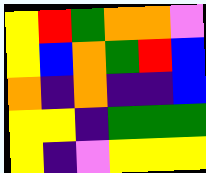[["yellow", "red", "green", "orange", "orange", "violet"], ["yellow", "blue", "orange", "green", "red", "blue"], ["orange", "indigo", "orange", "indigo", "indigo", "blue"], ["yellow", "yellow", "indigo", "green", "green", "green"], ["yellow", "indigo", "violet", "yellow", "yellow", "yellow"]]